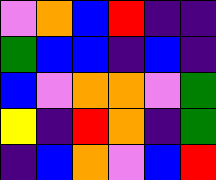[["violet", "orange", "blue", "red", "indigo", "indigo"], ["green", "blue", "blue", "indigo", "blue", "indigo"], ["blue", "violet", "orange", "orange", "violet", "green"], ["yellow", "indigo", "red", "orange", "indigo", "green"], ["indigo", "blue", "orange", "violet", "blue", "red"]]